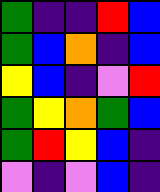[["green", "indigo", "indigo", "red", "blue"], ["green", "blue", "orange", "indigo", "blue"], ["yellow", "blue", "indigo", "violet", "red"], ["green", "yellow", "orange", "green", "blue"], ["green", "red", "yellow", "blue", "indigo"], ["violet", "indigo", "violet", "blue", "indigo"]]